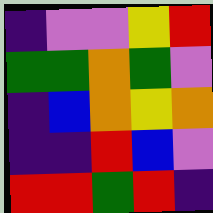[["indigo", "violet", "violet", "yellow", "red"], ["green", "green", "orange", "green", "violet"], ["indigo", "blue", "orange", "yellow", "orange"], ["indigo", "indigo", "red", "blue", "violet"], ["red", "red", "green", "red", "indigo"]]